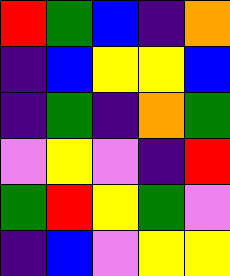[["red", "green", "blue", "indigo", "orange"], ["indigo", "blue", "yellow", "yellow", "blue"], ["indigo", "green", "indigo", "orange", "green"], ["violet", "yellow", "violet", "indigo", "red"], ["green", "red", "yellow", "green", "violet"], ["indigo", "blue", "violet", "yellow", "yellow"]]